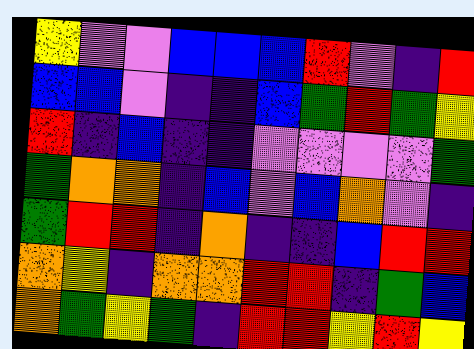[["yellow", "violet", "violet", "blue", "blue", "blue", "red", "violet", "indigo", "red"], ["blue", "blue", "violet", "indigo", "indigo", "blue", "green", "red", "green", "yellow"], ["red", "indigo", "blue", "indigo", "indigo", "violet", "violet", "violet", "violet", "green"], ["green", "orange", "orange", "indigo", "blue", "violet", "blue", "orange", "violet", "indigo"], ["green", "red", "red", "indigo", "orange", "indigo", "indigo", "blue", "red", "red"], ["orange", "yellow", "indigo", "orange", "orange", "red", "red", "indigo", "green", "blue"], ["orange", "green", "yellow", "green", "indigo", "red", "red", "yellow", "red", "yellow"]]